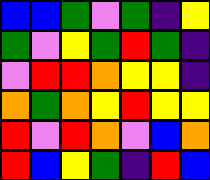[["blue", "blue", "green", "violet", "green", "indigo", "yellow"], ["green", "violet", "yellow", "green", "red", "green", "indigo"], ["violet", "red", "red", "orange", "yellow", "yellow", "indigo"], ["orange", "green", "orange", "yellow", "red", "yellow", "yellow"], ["red", "violet", "red", "orange", "violet", "blue", "orange"], ["red", "blue", "yellow", "green", "indigo", "red", "blue"]]